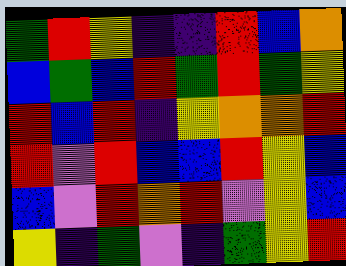[["green", "red", "yellow", "indigo", "indigo", "red", "blue", "orange"], ["blue", "green", "blue", "red", "green", "red", "green", "yellow"], ["red", "blue", "red", "indigo", "yellow", "orange", "orange", "red"], ["red", "violet", "red", "blue", "blue", "red", "yellow", "blue"], ["blue", "violet", "red", "orange", "red", "violet", "yellow", "blue"], ["yellow", "indigo", "green", "violet", "indigo", "green", "yellow", "red"]]